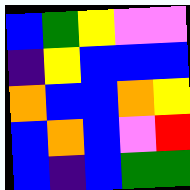[["blue", "green", "yellow", "violet", "violet"], ["indigo", "yellow", "blue", "blue", "blue"], ["orange", "blue", "blue", "orange", "yellow"], ["blue", "orange", "blue", "violet", "red"], ["blue", "indigo", "blue", "green", "green"]]